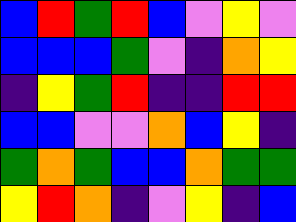[["blue", "red", "green", "red", "blue", "violet", "yellow", "violet"], ["blue", "blue", "blue", "green", "violet", "indigo", "orange", "yellow"], ["indigo", "yellow", "green", "red", "indigo", "indigo", "red", "red"], ["blue", "blue", "violet", "violet", "orange", "blue", "yellow", "indigo"], ["green", "orange", "green", "blue", "blue", "orange", "green", "green"], ["yellow", "red", "orange", "indigo", "violet", "yellow", "indigo", "blue"]]